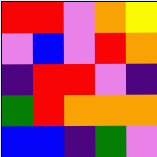[["red", "red", "violet", "orange", "yellow"], ["violet", "blue", "violet", "red", "orange"], ["indigo", "red", "red", "violet", "indigo"], ["green", "red", "orange", "orange", "orange"], ["blue", "blue", "indigo", "green", "violet"]]